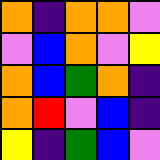[["orange", "indigo", "orange", "orange", "violet"], ["violet", "blue", "orange", "violet", "yellow"], ["orange", "blue", "green", "orange", "indigo"], ["orange", "red", "violet", "blue", "indigo"], ["yellow", "indigo", "green", "blue", "violet"]]